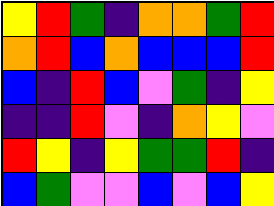[["yellow", "red", "green", "indigo", "orange", "orange", "green", "red"], ["orange", "red", "blue", "orange", "blue", "blue", "blue", "red"], ["blue", "indigo", "red", "blue", "violet", "green", "indigo", "yellow"], ["indigo", "indigo", "red", "violet", "indigo", "orange", "yellow", "violet"], ["red", "yellow", "indigo", "yellow", "green", "green", "red", "indigo"], ["blue", "green", "violet", "violet", "blue", "violet", "blue", "yellow"]]